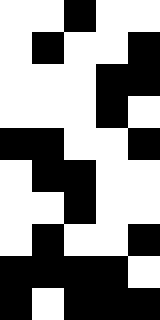[["white", "white", "black", "white", "white"], ["white", "black", "white", "white", "black"], ["white", "white", "white", "black", "black"], ["white", "white", "white", "black", "white"], ["black", "black", "white", "white", "black"], ["white", "black", "black", "white", "white"], ["white", "white", "black", "white", "white"], ["white", "black", "white", "white", "black"], ["black", "black", "black", "black", "white"], ["black", "white", "black", "black", "black"]]